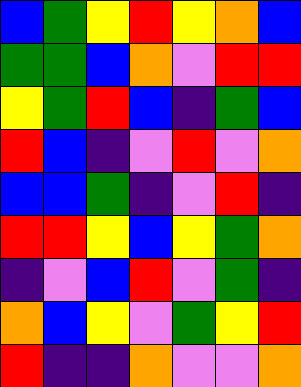[["blue", "green", "yellow", "red", "yellow", "orange", "blue"], ["green", "green", "blue", "orange", "violet", "red", "red"], ["yellow", "green", "red", "blue", "indigo", "green", "blue"], ["red", "blue", "indigo", "violet", "red", "violet", "orange"], ["blue", "blue", "green", "indigo", "violet", "red", "indigo"], ["red", "red", "yellow", "blue", "yellow", "green", "orange"], ["indigo", "violet", "blue", "red", "violet", "green", "indigo"], ["orange", "blue", "yellow", "violet", "green", "yellow", "red"], ["red", "indigo", "indigo", "orange", "violet", "violet", "orange"]]